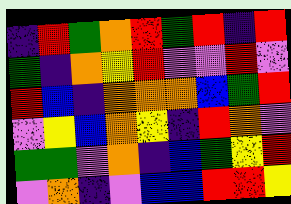[["indigo", "red", "green", "orange", "red", "green", "red", "indigo", "red"], ["green", "indigo", "orange", "yellow", "red", "violet", "violet", "red", "violet"], ["red", "blue", "indigo", "orange", "orange", "orange", "blue", "green", "red"], ["violet", "yellow", "blue", "orange", "yellow", "indigo", "red", "orange", "violet"], ["green", "green", "violet", "orange", "indigo", "blue", "green", "yellow", "red"], ["violet", "orange", "indigo", "violet", "blue", "blue", "red", "red", "yellow"]]